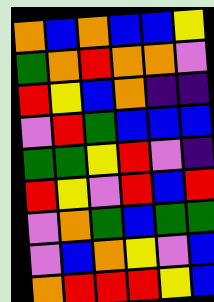[["orange", "blue", "orange", "blue", "blue", "yellow"], ["green", "orange", "red", "orange", "orange", "violet"], ["red", "yellow", "blue", "orange", "indigo", "indigo"], ["violet", "red", "green", "blue", "blue", "blue"], ["green", "green", "yellow", "red", "violet", "indigo"], ["red", "yellow", "violet", "red", "blue", "red"], ["violet", "orange", "green", "blue", "green", "green"], ["violet", "blue", "orange", "yellow", "violet", "blue"], ["orange", "red", "red", "red", "yellow", "blue"]]